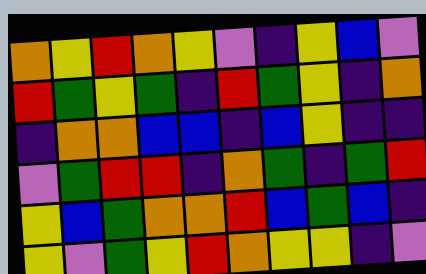[["orange", "yellow", "red", "orange", "yellow", "violet", "indigo", "yellow", "blue", "violet"], ["red", "green", "yellow", "green", "indigo", "red", "green", "yellow", "indigo", "orange"], ["indigo", "orange", "orange", "blue", "blue", "indigo", "blue", "yellow", "indigo", "indigo"], ["violet", "green", "red", "red", "indigo", "orange", "green", "indigo", "green", "red"], ["yellow", "blue", "green", "orange", "orange", "red", "blue", "green", "blue", "indigo"], ["yellow", "violet", "green", "yellow", "red", "orange", "yellow", "yellow", "indigo", "violet"]]